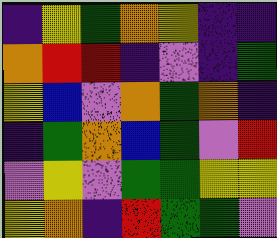[["indigo", "yellow", "green", "orange", "yellow", "indigo", "indigo"], ["orange", "red", "red", "indigo", "violet", "indigo", "green"], ["yellow", "blue", "violet", "orange", "green", "orange", "indigo"], ["indigo", "green", "orange", "blue", "green", "violet", "red"], ["violet", "yellow", "violet", "green", "green", "yellow", "yellow"], ["yellow", "orange", "indigo", "red", "green", "green", "violet"]]